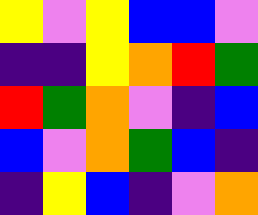[["yellow", "violet", "yellow", "blue", "blue", "violet"], ["indigo", "indigo", "yellow", "orange", "red", "green"], ["red", "green", "orange", "violet", "indigo", "blue"], ["blue", "violet", "orange", "green", "blue", "indigo"], ["indigo", "yellow", "blue", "indigo", "violet", "orange"]]